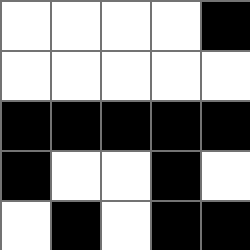[["white", "white", "white", "white", "black"], ["white", "white", "white", "white", "white"], ["black", "black", "black", "black", "black"], ["black", "white", "white", "black", "white"], ["white", "black", "white", "black", "black"]]